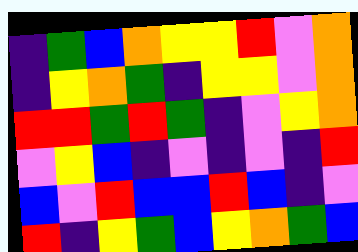[["indigo", "green", "blue", "orange", "yellow", "yellow", "red", "violet", "orange"], ["indigo", "yellow", "orange", "green", "indigo", "yellow", "yellow", "violet", "orange"], ["red", "red", "green", "red", "green", "indigo", "violet", "yellow", "orange"], ["violet", "yellow", "blue", "indigo", "violet", "indigo", "violet", "indigo", "red"], ["blue", "violet", "red", "blue", "blue", "red", "blue", "indigo", "violet"], ["red", "indigo", "yellow", "green", "blue", "yellow", "orange", "green", "blue"]]